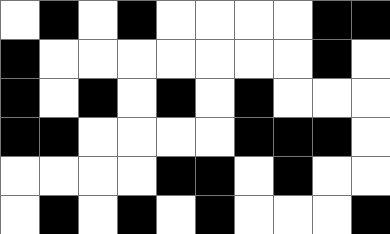[["white", "black", "white", "black", "white", "white", "white", "white", "black", "black"], ["black", "white", "white", "white", "white", "white", "white", "white", "black", "white"], ["black", "white", "black", "white", "black", "white", "black", "white", "white", "white"], ["black", "black", "white", "white", "white", "white", "black", "black", "black", "white"], ["white", "white", "white", "white", "black", "black", "white", "black", "white", "white"], ["white", "black", "white", "black", "white", "black", "white", "white", "white", "black"]]